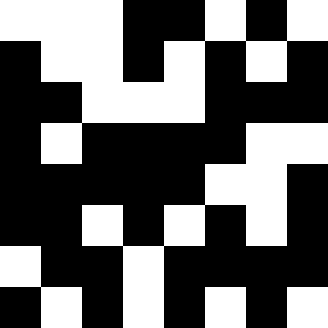[["white", "white", "white", "black", "black", "white", "black", "white"], ["black", "white", "white", "black", "white", "black", "white", "black"], ["black", "black", "white", "white", "white", "black", "black", "black"], ["black", "white", "black", "black", "black", "black", "white", "white"], ["black", "black", "black", "black", "black", "white", "white", "black"], ["black", "black", "white", "black", "white", "black", "white", "black"], ["white", "black", "black", "white", "black", "black", "black", "black"], ["black", "white", "black", "white", "black", "white", "black", "white"]]